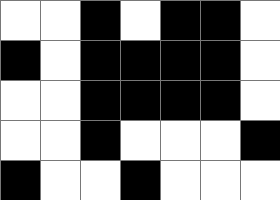[["white", "white", "black", "white", "black", "black", "white"], ["black", "white", "black", "black", "black", "black", "white"], ["white", "white", "black", "black", "black", "black", "white"], ["white", "white", "black", "white", "white", "white", "black"], ["black", "white", "white", "black", "white", "white", "white"]]